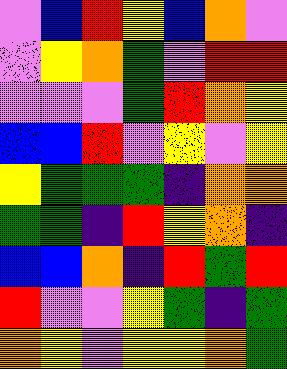[["violet", "blue", "red", "yellow", "blue", "orange", "violet"], ["violet", "yellow", "orange", "green", "violet", "red", "red"], ["violet", "violet", "violet", "green", "red", "orange", "yellow"], ["blue", "blue", "red", "violet", "yellow", "violet", "yellow"], ["yellow", "green", "green", "green", "indigo", "orange", "orange"], ["green", "green", "indigo", "red", "yellow", "orange", "indigo"], ["blue", "blue", "orange", "indigo", "red", "green", "red"], ["red", "violet", "violet", "yellow", "green", "indigo", "green"], ["orange", "yellow", "violet", "yellow", "yellow", "orange", "green"]]